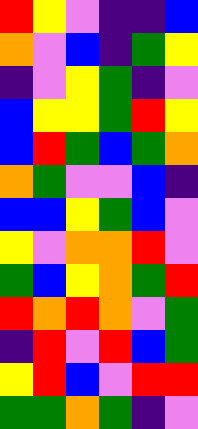[["red", "yellow", "violet", "indigo", "indigo", "blue"], ["orange", "violet", "blue", "indigo", "green", "yellow"], ["indigo", "violet", "yellow", "green", "indigo", "violet"], ["blue", "yellow", "yellow", "green", "red", "yellow"], ["blue", "red", "green", "blue", "green", "orange"], ["orange", "green", "violet", "violet", "blue", "indigo"], ["blue", "blue", "yellow", "green", "blue", "violet"], ["yellow", "violet", "orange", "orange", "red", "violet"], ["green", "blue", "yellow", "orange", "green", "red"], ["red", "orange", "red", "orange", "violet", "green"], ["indigo", "red", "violet", "red", "blue", "green"], ["yellow", "red", "blue", "violet", "red", "red"], ["green", "green", "orange", "green", "indigo", "violet"]]